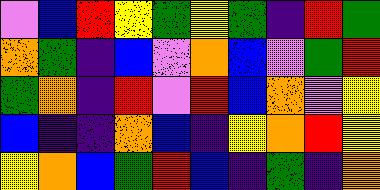[["violet", "blue", "red", "yellow", "green", "yellow", "green", "indigo", "red", "green"], ["orange", "green", "indigo", "blue", "violet", "orange", "blue", "violet", "green", "red"], ["green", "orange", "indigo", "red", "violet", "red", "blue", "orange", "violet", "yellow"], ["blue", "indigo", "indigo", "orange", "blue", "indigo", "yellow", "orange", "red", "yellow"], ["yellow", "orange", "blue", "green", "red", "blue", "indigo", "green", "indigo", "orange"]]